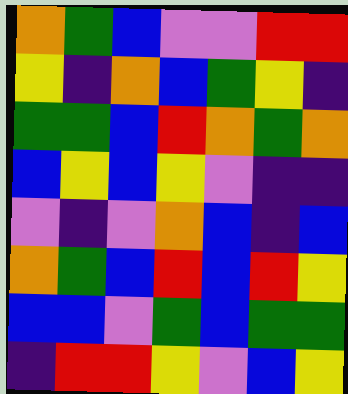[["orange", "green", "blue", "violet", "violet", "red", "red"], ["yellow", "indigo", "orange", "blue", "green", "yellow", "indigo"], ["green", "green", "blue", "red", "orange", "green", "orange"], ["blue", "yellow", "blue", "yellow", "violet", "indigo", "indigo"], ["violet", "indigo", "violet", "orange", "blue", "indigo", "blue"], ["orange", "green", "blue", "red", "blue", "red", "yellow"], ["blue", "blue", "violet", "green", "blue", "green", "green"], ["indigo", "red", "red", "yellow", "violet", "blue", "yellow"]]